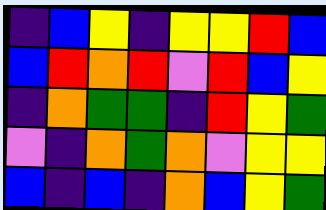[["indigo", "blue", "yellow", "indigo", "yellow", "yellow", "red", "blue"], ["blue", "red", "orange", "red", "violet", "red", "blue", "yellow"], ["indigo", "orange", "green", "green", "indigo", "red", "yellow", "green"], ["violet", "indigo", "orange", "green", "orange", "violet", "yellow", "yellow"], ["blue", "indigo", "blue", "indigo", "orange", "blue", "yellow", "green"]]